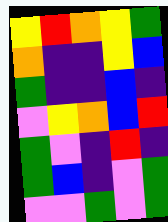[["yellow", "red", "orange", "yellow", "green"], ["orange", "indigo", "indigo", "yellow", "blue"], ["green", "indigo", "indigo", "blue", "indigo"], ["violet", "yellow", "orange", "blue", "red"], ["green", "violet", "indigo", "red", "indigo"], ["green", "blue", "indigo", "violet", "green"], ["violet", "violet", "green", "violet", "green"]]